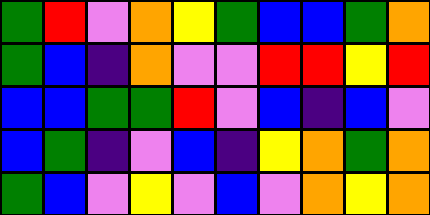[["green", "red", "violet", "orange", "yellow", "green", "blue", "blue", "green", "orange"], ["green", "blue", "indigo", "orange", "violet", "violet", "red", "red", "yellow", "red"], ["blue", "blue", "green", "green", "red", "violet", "blue", "indigo", "blue", "violet"], ["blue", "green", "indigo", "violet", "blue", "indigo", "yellow", "orange", "green", "orange"], ["green", "blue", "violet", "yellow", "violet", "blue", "violet", "orange", "yellow", "orange"]]